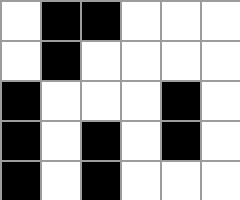[["white", "black", "black", "white", "white", "white"], ["white", "black", "white", "white", "white", "white"], ["black", "white", "white", "white", "black", "white"], ["black", "white", "black", "white", "black", "white"], ["black", "white", "black", "white", "white", "white"]]